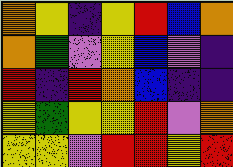[["orange", "yellow", "indigo", "yellow", "red", "blue", "orange"], ["orange", "green", "violet", "yellow", "blue", "violet", "indigo"], ["red", "indigo", "red", "orange", "blue", "indigo", "indigo"], ["yellow", "green", "yellow", "yellow", "red", "violet", "orange"], ["yellow", "yellow", "violet", "red", "red", "yellow", "red"]]